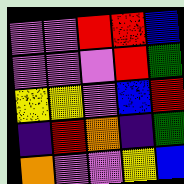[["violet", "violet", "red", "red", "blue"], ["violet", "violet", "violet", "red", "green"], ["yellow", "yellow", "violet", "blue", "red"], ["indigo", "red", "orange", "indigo", "green"], ["orange", "violet", "violet", "yellow", "blue"]]